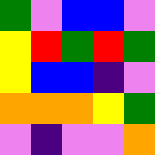[["green", "violet", "blue", "blue", "violet"], ["yellow", "red", "green", "red", "green"], ["yellow", "blue", "blue", "indigo", "violet"], ["orange", "orange", "orange", "yellow", "green"], ["violet", "indigo", "violet", "violet", "orange"]]